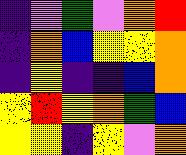[["indigo", "violet", "green", "violet", "orange", "red"], ["indigo", "orange", "blue", "yellow", "yellow", "orange"], ["indigo", "yellow", "indigo", "indigo", "blue", "orange"], ["yellow", "red", "yellow", "orange", "green", "blue"], ["yellow", "yellow", "indigo", "yellow", "violet", "orange"]]